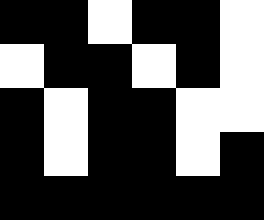[["black", "black", "white", "black", "black", "white"], ["white", "black", "black", "white", "black", "white"], ["black", "white", "black", "black", "white", "white"], ["black", "white", "black", "black", "white", "black"], ["black", "black", "black", "black", "black", "black"]]